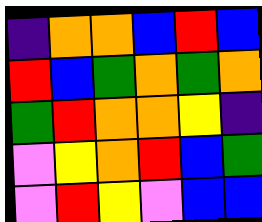[["indigo", "orange", "orange", "blue", "red", "blue"], ["red", "blue", "green", "orange", "green", "orange"], ["green", "red", "orange", "orange", "yellow", "indigo"], ["violet", "yellow", "orange", "red", "blue", "green"], ["violet", "red", "yellow", "violet", "blue", "blue"]]